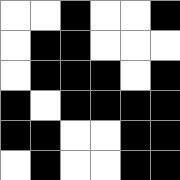[["white", "white", "black", "white", "white", "black"], ["white", "black", "black", "white", "white", "white"], ["white", "black", "black", "black", "white", "black"], ["black", "white", "black", "black", "black", "black"], ["black", "black", "white", "white", "black", "black"], ["white", "black", "white", "white", "black", "black"]]